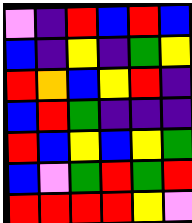[["violet", "indigo", "red", "blue", "red", "blue"], ["blue", "indigo", "yellow", "indigo", "green", "yellow"], ["red", "orange", "blue", "yellow", "red", "indigo"], ["blue", "red", "green", "indigo", "indigo", "indigo"], ["red", "blue", "yellow", "blue", "yellow", "green"], ["blue", "violet", "green", "red", "green", "red"], ["red", "red", "red", "red", "yellow", "violet"]]